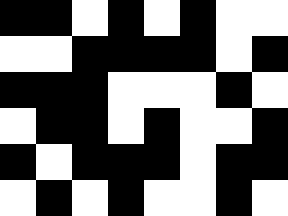[["black", "black", "white", "black", "white", "black", "white", "white"], ["white", "white", "black", "black", "black", "black", "white", "black"], ["black", "black", "black", "white", "white", "white", "black", "white"], ["white", "black", "black", "white", "black", "white", "white", "black"], ["black", "white", "black", "black", "black", "white", "black", "black"], ["white", "black", "white", "black", "white", "white", "black", "white"]]